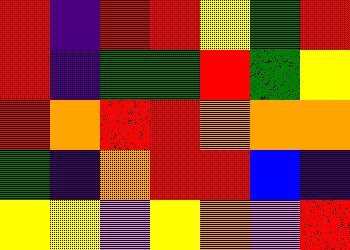[["red", "indigo", "red", "red", "yellow", "green", "red"], ["red", "indigo", "green", "green", "red", "green", "yellow"], ["red", "orange", "red", "red", "orange", "orange", "orange"], ["green", "indigo", "orange", "red", "red", "blue", "indigo"], ["yellow", "yellow", "violet", "yellow", "orange", "violet", "red"]]